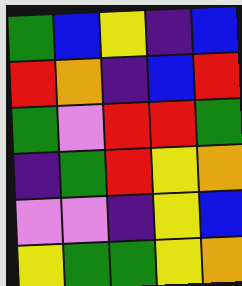[["green", "blue", "yellow", "indigo", "blue"], ["red", "orange", "indigo", "blue", "red"], ["green", "violet", "red", "red", "green"], ["indigo", "green", "red", "yellow", "orange"], ["violet", "violet", "indigo", "yellow", "blue"], ["yellow", "green", "green", "yellow", "orange"]]